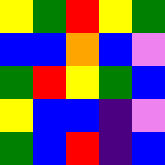[["yellow", "green", "red", "yellow", "green"], ["blue", "blue", "orange", "blue", "violet"], ["green", "red", "yellow", "green", "blue"], ["yellow", "blue", "blue", "indigo", "violet"], ["green", "blue", "red", "indigo", "blue"]]